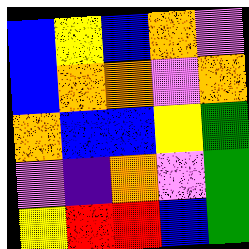[["blue", "yellow", "blue", "orange", "violet"], ["blue", "orange", "orange", "violet", "orange"], ["orange", "blue", "blue", "yellow", "green"], ["violet", "indigo", "orange", "violet", "green"], ["yellow", "red", "red", "blue", "green"]]